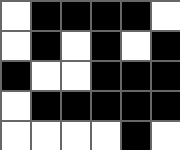[["white", "black", "black", "black", "black", "white"], ["white", "black", "white", "black", "white", "black"], ["black", "white", "white", "black", "black", "black"], ["white", "black", "black", "black", "black", "black"], ["white", "white", "white", "white", "black", "white"]]